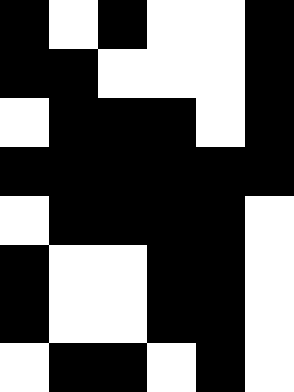[["black", "white", "black", "white", "white", "black"], ["black", "black", "white", "white", "white", "black"], ["white", "black", "black", "black", "white", "black"], ["black", "black", "black", "black", "black", "black"], ["white", "black", "black", "black", "black", "white"], ["black", "white", "white", "black", "black", "white"], ["black", "white", "white", "black", "black", "white"], ["white", "black", "black", "white", "black", "white"]]